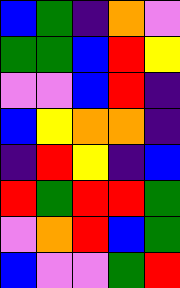[["blue", "green", "indigo", "orange", "violet"], ["green", "green", "blue", "red", "yellow"], ["violet", "violet", "blue", "red", "indigo"], ["blue", "yellow", "orange", "orange", "indigo"], ["indigo", "red", "yellow", "indigo", "blue"], ["red", "green", "red", "red", "green"], ["violet", "orange", "red", "blue", "green"], ["blue", "violet", "violet", "green", "red"]]